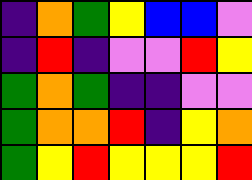[["indigo", "orange", "green", "yellow", "blue", "blue", "violet"], ["indigo", "red", "indigo", "violet", "violet", "red", "yellow"], ["green", "orange", "green", "indigo", "indigo", "violet", "violet"], ["green", "orange", "orange", "red", "indigo", "yellow", "orange"], ["green", "yellow", "red", "yellow", "yellow", "yellow", "red"]]